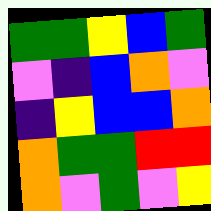[["green", "green", "yellow", "blue", "green"], ["violet", "indigo", "blue", "orange", "violet"], ["indigo", "yellow", "blue", "blue", "orange"], ["orange", "green", "green", "red", "red"], ["orange", "violet", "green", "violet", "yellow"]]